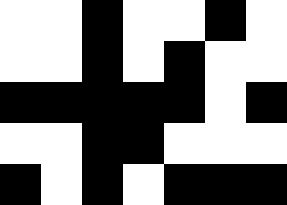[["white", "white", "black", "white", "white", "black", "white"], ["white", "white", "black", "white", "black", "white", "white"], ["black", "black", "black", "black", "black", "white", "black"], ["white", "white", "black", "black", "white", "white", "white"], ["black", "white", "black", "white", "black", "black", "black"]]